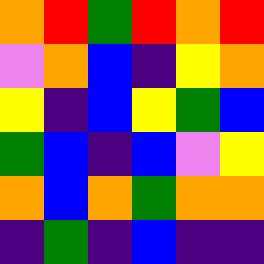[["orange", "red", "green", "red", "orange", "red"], ["violet", "orange", "blue", "indigo", "yellow", "orange"], ["yellow", "indigo", "blue", "yellow", "green", "blue"], ["green", "blue", "indigo", "blue", "violet", "yellow"], ["orange", "blue", "orange", "green", "orange", "orange"], ["indigo", "green", "indigo", "blue", "indigo", "indigo"]]